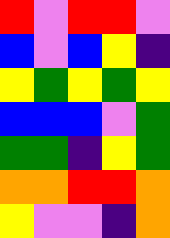[["red", "violet", "red", "red", "violet"], ["blue", "violet", "blue", "yellow", "indigo"], ["yellow", "green", "yellow", "green", "yellow"], ["blue", "blue", "blue", "violet", "green"], ["green", "green", "indigo", "yellow", "green"], ["orange", "orange", "red", "red", "orange"], ["yellow", "violet", "violet", "indigo", "orange"]]